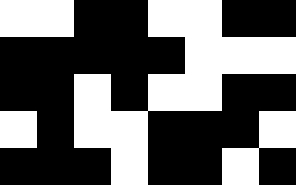[["white", "white", "black", "black", "white", "white", "black", "black"], ["black", "black", "black", "black", "black", "white", "white", "white"], ["black", "black", "white", "black", "white", "white", "black", "black"], ["white", "black", "white", "white", "black", "black", "black", "white"], ["black", "black", "black", "white", "black", "black", "white", "black"]]